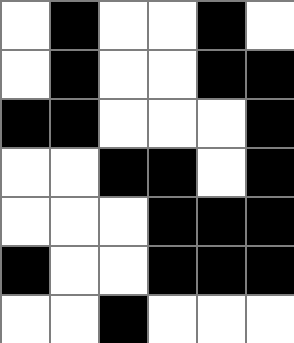[["white", "black", "white", "white", "black", "white"], ["white", "black", "white", "white", "black", "black"], ["black", "black", "white", "white", "white", "black"], ["white", "white", "black", "black", "white", "black"], ["white", "white", "white", "black", "black", "black"], ["black", "white", "white", "black", "black", "black"], ["white", "white", "black", "white", "white", "white"]]